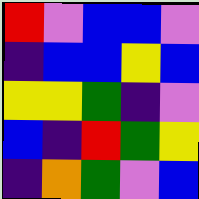[["red", "violet", "blue", "blue", "violet"], ["indigo", "blue", "blue", "yellow", "blue"], ["yellow", "yellow", "green", "indigo", "violet"], ["blue", "indigo", "red", "green", "yellow"], ["indigo", "orange", "green", "violet", "blue"]]